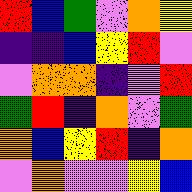[["red", "blue", "green", "violet", "orange", "yellow"], ["indigo", "indigo", "blue", "yellow", "red", "violet"], ["violet", "orange", "orange", "indigo", "violet", "red"], ["green", "red", "indigo", "orange", "violet", "green"], ["orange", "blue", "yellow", "red", "indigo", "orange"], ["violet", "orange", "violet", "violet", "yellow", "blue"]]